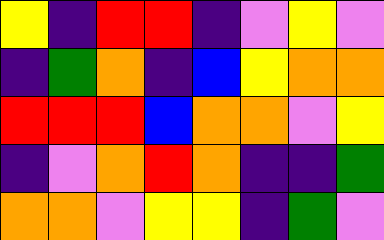[["yellow", "indigo", "red", "red", "indigo", "violet", "yellow", "violet"], ["indigo", "green", "orange", "indigo", "blue", "yellow", "orange", "orange"], ["red", "red", "red", "blue", "orange", "orange", "violet", "yellow"], ["indigo", "violet", "orange", "red", "orange", "indigo", "indigo", "green"], ["orange", "orange", "violet", "yellow", "yellow", "indigo", "green", "violet"]]